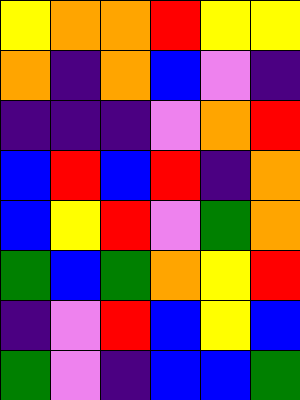[["yellow", "orange", "orange", "red", "yellow", "yellow"], ["orange", "indigo", "orange", "blue", "violet", "indigo"], ["indigo", "indigo", "indigo", "violet", "orange", "red"], ["blue", "red", "blue", "red", "indigo", "orange"], ["blue", "yellow", "red", "violet", "green", "orange"], ["green", "blue", "green", "orange", "yellow", "red"], ["indigo", "violet", "red", "blue", "yellow", "blue"], ["green", "violet", "indigo", "blue", "blue", "green"]]